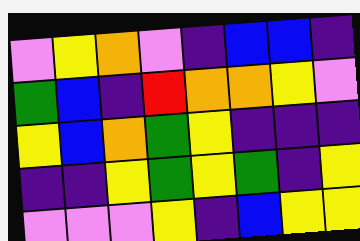[["violet", "yellow", "orange", "violet", "indigo", "blue", "blue", "indigo"], ["green", "blue", "indigo", "red", "orange", "orange", "yellow", "violet"], ["yellow", "blue", "orange", "green", "yellow", "indigo", "indigo", "indigo"], ["indigo", "indigo", "yellow", "green", "yellow", "green", "indigo", "yellow"], ["violet", "violet", "violet", "yellow", "indigo", "blue", "yellow", "yellow"]]